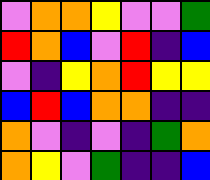[["violet", "orange", "orange", "yellow", "violet", "violet", "green"], ["red", "orange", "blue", "violet", "red", "indigo", "blue"], ["violet", "indigo", "yellow", "orange", "red", "yellow", "yellow"], ["blue", "red", "blue", "orange", "orange", "indigo", "indigo"], ["orange", "violet", "indigo", "violet", "indigo", "green", "orange"], ["orange", "yellow", "violet", "green", "indigo", "indigo", "blue"]]